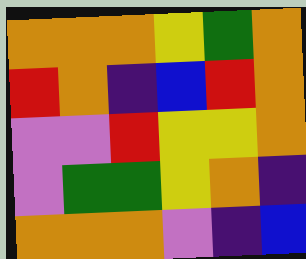[["orange", "orange", "orange", "yellow", "green", "orange"], ["red", "orange", "indigo", "blue", "red", "orange"], ["violet", "violet", "red", "yellow", "yellow", "orange"], ["violet", "green", "green", "yellow", "orange", "indigo"], ["orange", "orange", "orange", "violet", "indigo", "blue"]]